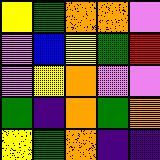[["yellow", "green", "orange", "orange", "violet"], ["violet", "blue", "yellow", "green", "red"], ["violet", "yellow", "orange", "violet", "violet"], ["green", "indigo", "orange", "green", "orange"], ["yellow", "green", "orange", "indigo", "indigo"]]